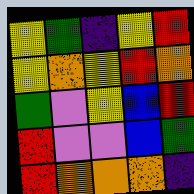[["yellow", "green", "indigo", "yellow", "red"], ["yellow", "orange", "yellow", "red", "orange"], ["green", "violet", "yellow", "blue", "red"], ["red", "violet", "violet", "blue", "green"], ["red", "orange", "orange", "orange", "indigo"]]